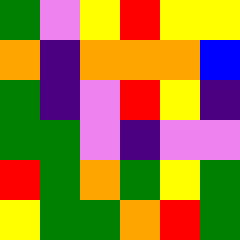[["green", "violet", "yellow", "red", "yellow", "yellow"], ["orange", "indigo", "orange", "orange", "orange", "blue"], ["green", "indigo", "violet", "red", "yellow", "indigo"], ["green", "green", "violet", "indigo", "violet", "violet"], ["red", "green", "orange", "green", "yellow", "green"], ["yellow", "green", "green", "orange", "red", "green"]]